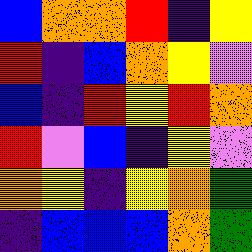[["blue", "orange", "orange", "red", "indigo", "yellow"], ["red", "indigo", "blue", "orange", "yellow", "violet"], ["blue", "indigo", "red", "yellow", "red", "orange"], ["red", "violet", "blue", "indigo", "yellow", "violet"], ["orange", "yellow", "indigo", "yellow", "orange", "green"], ["indigo", "blue", "blue", "blue", "orange", "green"]]